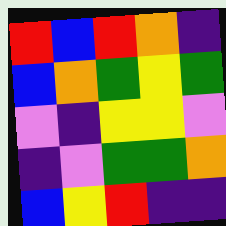[["red", "blue", "red", "orange", "indigo"], ["blue", "orange", "green", "yellow", "green"], ["violet", "indigo", "yellow", "yellow", "violet"], ["indigo", "violet", "green", "green", "orange"], ["blue", "yellow", "red", "indigo", "indigo"]]